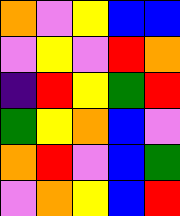[["orange", "violet", "yellow", "blue", "blue"], ["violet", "yellow", "violet", "red", "orange"], ["indigo", "red", "yellow", "green", "red"], ["green", "yellow", "orange", "blue", "violet"], ["orange", "red", "violet", "blue", "green"], ["violet", "orange", "yellow", "blue", "red"]]